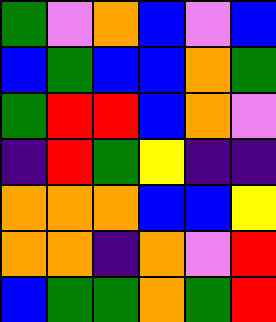[["green", "violet", "orange", "blue", "violet", "blue"], ["blue", "green", "blue", "blue", "orange", "green"], ["green", "red", "red", "blue", "orange", "violet"], ["indigo", "red", "green", "yellow", "indigo", "indigo"], ["orange", "orange", "orange", "blue", "blue", "yellow"], ["orange", "orange", "indigo", "orange", "violet", "red"], ["blue", "green", "green", "orange", "green", "red"]]